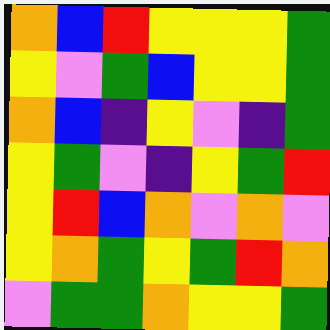[["orange", "blue", "red", "yellow", "yellow", "yellow", "green"], ["yellow", "violet", "green", "blue", "yellow", "yellow", "green"], ["orange", "blue", "indigo", "yellow", "violet", "indigo", "green"], ["yellow", "green", "violet", "indigo", "yellow", "green", "red"], ["yellow", "red", "blue", "orange", "violet", "orange", "violet"], ["yellow", "orange", "green", "yellow", "green", "red", "orange"], ["violet", "green", "green", "orange", "yellow", "yellow", "green"]]